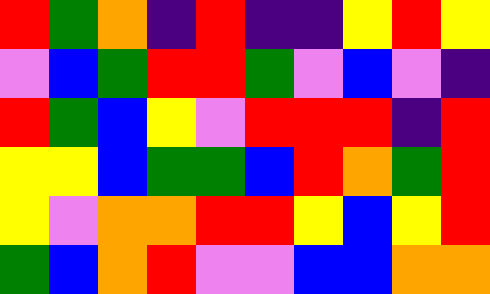[["red", "green", "orange", "indigo", "red", "indigo", "indigo", "yellow", "red", "yellow"], ["violet", "blue", "green", "red", "red", "green", "violet", "blue", "violet", "indigo"], ["red", "green", "blue", "yellow", "violet", "red", "red", "red", "indigo", "red"], ["yellow", "yellow", "blue", "green", "green", "blue", "red", "orange", "green", "red"], ["yellow", "violet", "orange", "orange", "red", "red", "yellow", "blue", "yellow", "red"], ["green", "blue", "orange", "red", "violet", "violet", "blue", "blue", "orange", "orange"]]